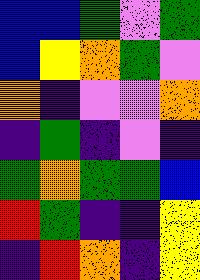[["blue", "blue", "green", "violet", "green"], ["blue", "yellow", "orange", "green", "violet"], ["orange", "indigo", "violet", "violet", "orange"], ["indigo", "green", "indigo", "violet", "indigo"], ["green", "orange", "green", "green", "blue"], ["red", "green", "indigo", "indigo", "yellow"], ["indigo", "red", "orange", "indigo", "yellow"]]